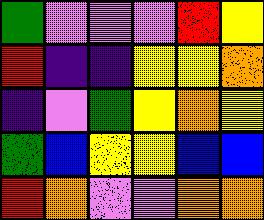[["green", "violet", "violet", "violet", "red", "yellow"], ["red", "indigo", "indigo", "yellow", "yellow", "orange"], ["indigo", "violet", "green", "yellow", "orange", "yellow"], ["green", "blue", "yellow", "yellow", "blue", "blue"], ["red", "orange", "violet", "violet", "orange", "orange"]]